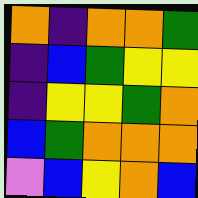[["orange", "indigo", "orange", "orange", "green"], ["indigo", "blue", "green", "yellow", "yellow"], ["indigo", "yellow", "yellow", "green", "orange"], ["blue", "green", "orange", "orange", "orange"], ["violet", "blue", "yellow", "orange", "blue"]]